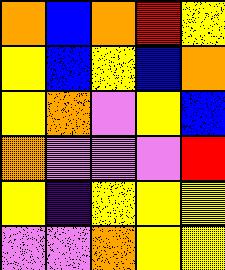[["orange", "blue", "orange", "red", "yellow"], ["yellow", "blue", "yellow", "blue", "orange"], ["yellow", "orange", "violet", "yellow", "blue"], ["orange", "violet", "violet", "violet", "red"], ["yellow", "indigo", "yellow", "yellow", "yellow"], ["violet", "violet", "orange", "yellow", "yellow"]]